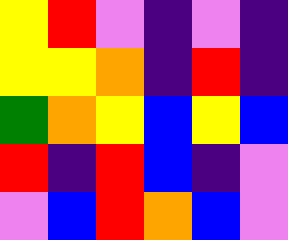[["yellow", "red", "violet", "indigo", "violet", "indigo"], ["yellow", "yellow", "orange", "indigo", "red", "indigo"], ["green", "orange", "yellow", "blue", "yellow", "blue"], ["red", "indigo", "red", "blue", "indigo", "violet"], ["violet", "blue", "red", "orange", "blue", "violet"]]